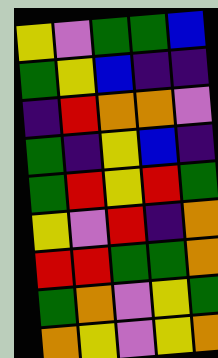[["yellow", "violet", "green", "green", "blue"], ["green", "yellow", "blue", "indigo", "indigo"], ["indigo", "red", "orange", "orange", "violet"], ["green", "indigo", "yellow", "blue", "indigo"], ["green", "red", "yellow", "red", "green"], ["yellow", "violet", "red", "indigo", "orange"], ["red", "red", "green", "green", "orange"], ["green", "orange", "violet", "yellow", "green"], ["orange", "yellow", "violet", "yellow", "orange"]]